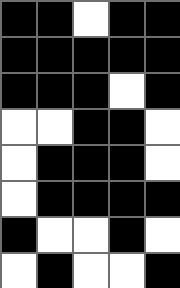[["black", "black", "white", "black", "black"], ["black", "black", "black", "black", "black"], ["black", "black", "black", "white", "black"], ["white", "white", "black", "black", "white"], ["white", "black", "black", "black", "white"], ["white", "black", "black", "black", "black"], ["black", "white", "white", "black", "white"], ["white", "black", "white", "white", "black"]]